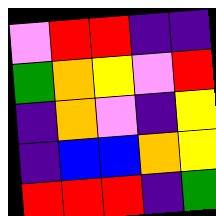[["violet", "red", "red", "indigo", "indigo"], ["green", "orange", "yellow", "violet", "red"], ["indigo", "orange", "violet", "indigo", "yellow"], ["indigo", "blue", "blue", "orange", "yellow"], ["red", "red", "red", "indigo", "green"]]